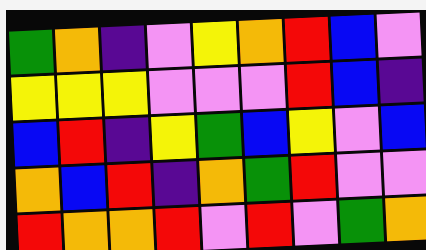[["green", "orange", "indigo", "violet", "yellow", "orange", "red", "blue", "violet"], ["yellow", "yellow", "yellow", "violet", "violet", "violet", "red", "blue", "indigo"], ["blue", "red", "indigo", "yellow", "green", "blue", "yellow", "violet", "blue"], ["orange", "blue", "red", "indigo", "orange", "green", "red", "violet", "violet"], ["red", "orange", "orange", "red", "violet", "red", "violet", "green", "orange"]]